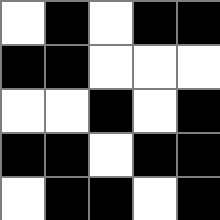[["white", "black", "white", "black", "black"], ["black", "black", "white", "white", "white"], ["white", "white", "black", "white", "black"], ["black", "black", "white", "black", "black"], ["white", "black", "black", "white", "black"]]